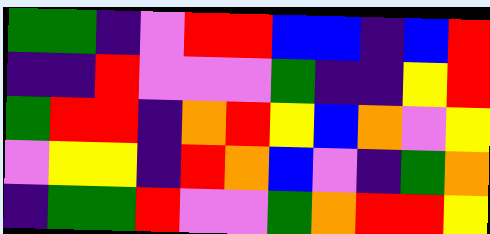[["green", "green", "indigo", "violet", "red", "red", "blue", "blue", "indigo", "blue", "red"], ["indigo", "indigo", "red", "violet", "violet", "violet", "green", "indigo", "indigo", "yellow", "red"], ["green", "red", "red", "indigo", "orange", "red", "yellow", "blue", "orange", "violet", "yellow"], ["violet", "yellow", "yellow", "indigo", "red", "orange", "blue", "violet", "indigo", "green", "orange"], ["indigo", "green", "green", "red", "violet", "violet", "green", "orange", "red", "red", "yellow"]]